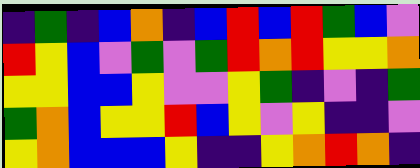[["indigo", "green", "indigo", "blue", "orange", "indigo", "blue", "red", "blue", "red", "green", "blue", "violet"], ["red", "yellow", "blue", "violet", "green", "violet", "green", "red", "orange", "red", "yellow", "yellow", "orange"], ["yellow", "yellow", "blue", "blue", "yellow", "violet", "violet", "yellow", "green", "indigo", "violet", "indigo", "green"], ["green", "orange", "blue", "yellow", "yellow", "red", "blue", "yellow", "violet", "yellow", "indigo", "indigo", "violet"], ["yellow", "orange", "blue", "blue", "blue", "yellow", "indigo", "indigo", "yellow", "orange", "red", "orange", "indigo"]]